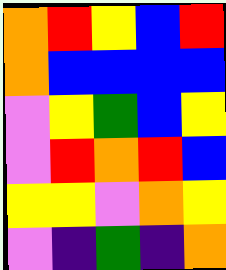[["orange", "red", "yellow", "blue", "red"], ["orange", "blue", "blue", "blue", "blue"], ["violet", "yellow", "green", "blue", "yellow"], ["violet", "red", "orange", "red", "blue"], ["yellow", "yellow", "violet", "orange", "yellow"], ["violet", "indigo", "green", "indigo", "orange"]]